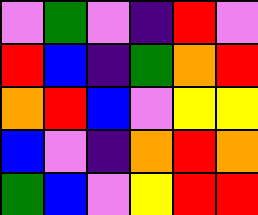[["violet", "green", "violet", "indigo", "red", "violet"], ["red", "blue", "indigo", "green", "orange", "red"], ["orange", "red", "blue", "violet", "yellow", "yellow"], ["blue", "violet", "indigo", "orange", "red", "orange"], ["green", "blue", "violet", "yellow", "red", "red"]]